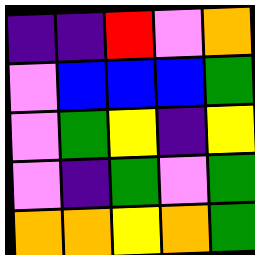[["indigo", "indigo", "red", "violet", "orange"], ["violet", "blue", "blue", "blue", "green"], ["violet", "green", "yellow", "indigo", "yellow"], ["violet", "indigo", "green", "violet", "green"], ["orange", "orange", "yellow", "orange", "green"]]